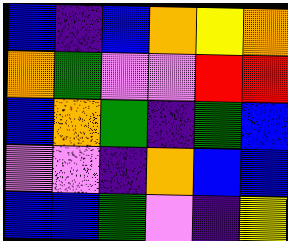[["blue", "indigo", "blue", "orange", "yellow", "orange"], ["orange", "green", "violet", "violet", "red", "red"], ["blue", "orange", "green", "indigo", "green", "blue"], ["violet", "violet", "indigo", "orange", "blue", "blue"], ["blue", "blue", "green", "violet", "indigo", "yellow"]]